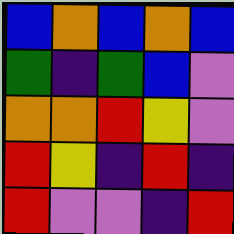[["blue", "orange", "blue", "orange", "blue"], ["green", "indigo", "green", "blue", "violet"], ["orange", "orange", "red", "yellow", "violet"], ["red", "yellow", "indigo", "red", "indigo"], ["red", "violet", "violet", "indigo", "red"]]